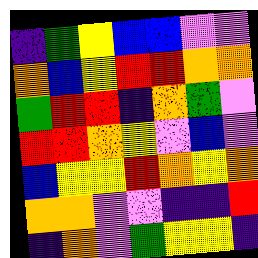[["indigo", "green", "yellow", "blue", "blue", "violet", "violet"], ["orange", "blue", "yellow", "red", "red", "orange", "orange"], ["green", "red", "red", "indigo", "orange", "green", "violet"], ["red", "red", "orange", "yellow", "violet", "blue", "violet"], ["blue", "yellow", "yellow", "red", "orange", "yellow", "orange"], ["orange", "orange", "violet", "violet", "indigo", "indigo", "red"], ["indigo", "orange", "violet", "green", "yellow", "yellow", "indigo"]]